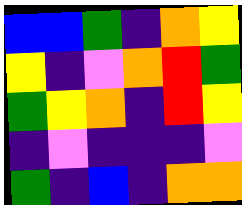[["blue", "blue", "green", "indigo", "orange", "yellow"], ["yellow", "indigo", "violet", "orange", "red", "green"], ["green", "yellow", "orange", "indigo", "red", "yellow"], ["indigo", "violet", "indigo", "indigo", "indigo", "violet"], ["green", "indigo", "blue", "indigo", "orange", "orange"]]